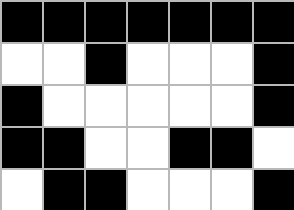[["black", "black", "black", "black", "black", "black", "black"], ["white", "white", "black", "white", "white", "white", "black"], ["black", "white", "white", "white", "white", "white", "black"], ["black", "black", "white", "white", "black", "black", "white"], ["white", "black", "black", "white", "white", "white", "black"]]